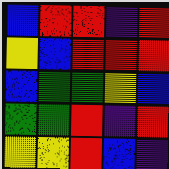[["blue", "red", "red", "indigo", "red"], ["yellow", "blue", "red", "red", "red"], ["blue", "green", "green", "yellow", "blue"], ["green", "green", "red", "indigo", "red"], ["yellow", "yellow", "red", "blue", "indigo"]]